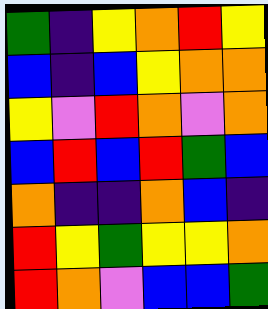[["green", "indigo", "yellow", "orange", "red", "yellow"], ["blue", "indigo", "blue", "yellow", "orange", "orange"], ["yellow", "violet", "red", "orange", "violet", "orange"], ["blue", "red", "blue", "red", "green", "blue"], ["orange", "indigo", "indigo", "orange", "blue", "indigo"], ["red", "yellow", "green", "yellow", "yellow", "orange"], ["red", "orange", "violet", "blue", "blue", "green"]]